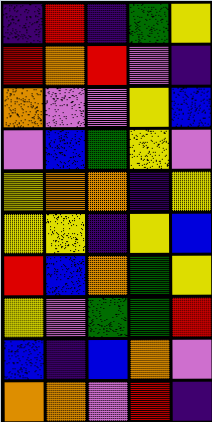[["indigo", "red", "indigo", "green", "yellow"], ["red", "orange", "red", "violet", "indigo"], ["orange", "violet", "violet", "yellow", "blue"], ["violet", "blue", "green", "yellow", "violet"], ["yellow", "orange", "orange", "indigo", "yellow"], ["yellow", "yellow", "indigo", "yellow", "blue"], ["red", "blue", "orange", "green", "yellow"], ["yellow", "violet", "green", "green", "red"], ["blue", "indigo", "blue", "orange", "violet"], ["orange", "orange", "violet", "red", "indigo"]]